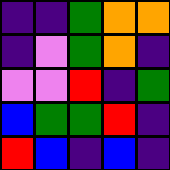[["indigo", "indigo", "green", "orange", "orange"], ["indigo", "violet", "green", "orange", "indigo"], ["violet", "violet", "red", "indigo", "green"], ["blue", "green", "green", "red", "indigo"], ["red", "blue", "indigo", "blue", "indigo"]]